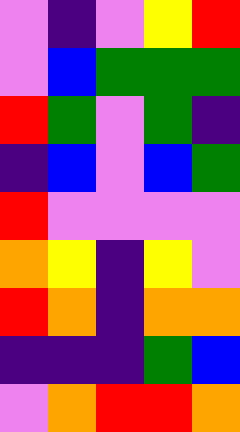[["violet", "indigo", "violet", "yellow", "red"], ["violet", "blue", "green", "green", "green"], ["red", "green", "violet", "green", "indigo"], ["indigo", "blue", "violet", "blue", "green"], ["red", "violet", "violet", "violet", "violet"], ["orange", "yellow", "indigo", "yellow", "violet"], ["red", "orange", "indigo", "orange", "orange"], ["indigo", "indigo", "indigo", "green", "blue"], ["violet", "orange", "red", "red", "orange"]]